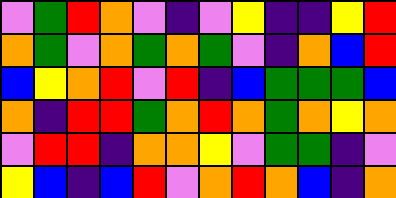[["violet", "green", "red", "orange", "violet", "indigo", "violet", "yellow", "indigo", "indigo", "yellow", "red"], ["orange", "green", "violet", "orange", "green", "orange", "green", "violet", "indigo", "orange", "blue", "red"], ["blue", "yellow", "orange", "red", "violet", "red", "indigo", "blue", "green", "green", "green", "blue"], ["orange", "indigo", "red", "red", "green", "orange", "red", "orange", "green", "orange", "yellow", "orange"], ["violet", "red", "red", "indigo", "orange", "orange", "yellow", "violet", "green", "green", "indigo", "violet"], ["yellow", "blue", "indigo", "blue", "red", "violet", "orange", "red", "orange", "blue", "indigo", "orange"]]